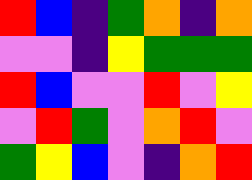[["red", "blue", "indigo", "green", "orange", "indigo", "orange"], ["violet", "violet", "indigo", "yellow", "green", "green", "green"], ["red", "blue", "violet", "violet", "red", "violet", "yellow"], ["violet", "red", "green", "violet", "orange", "red", "violet"], ["green", "yellow", "blue", "violet", "indigo", "orange", "red"]]